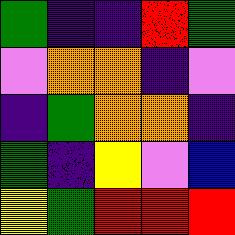[["green", "indigo", "indigo", "red", "green"], ["violet", "orange", "orange", "indigo", "violet"], ["indigo", "green", "orange", "orange", "indigo"], ["green", "indigo", "yellow", "violet", "blue"], ["yellow", "green", "red", "red", "red"]]